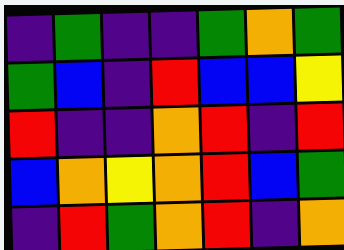[["indigo", "green", "indigo", "indigo", "green", "orange", "green"], ["green", "blue", "indigo", "red", "blue", "blue", "yellow"], ["red", "indigo", "indigo", "orange", "red", "indigo", "red"], ["blue", "orange", "yellow", "orange", "red", "blue", "green"], ["indigo", "red", "green", "orange", "red", "indigo", "orange"]]